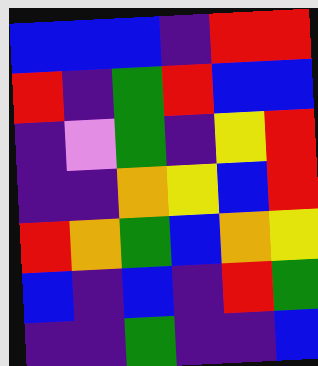[["blue", "blue", "blue", "indigo", "red", "red"], ["red", "indigo", "green", "red", "blue", "blue"], ["indigo", "violet", "green", "indigo", "yellow", "red"], ["indigo", "indigo", "orange", "yellow", "blue", "red"], ["red", "orange", "green", "blue", "orange", "yellow"], ["blue", "indigo", "blue", "indigo", "red", "green"], ["indigo", "indigo", "green", "indigo", "indigo", "blue"]]